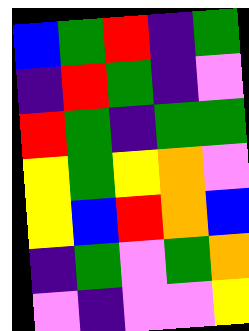[["blue", "green", "red", "indigo", "green"], ["indigo", "red", "green", "indigo", "violet"], ["red", "green", "indigo", "green", "green"], ["yellow", "green", "yellow", "orange", "violet"], ["yellow", "blue", "red", "orange", "blue"], ["indigo", "green", "violet", "green", "orange"], ["violet", "indigo", "violet", "violet", "yellow"]]